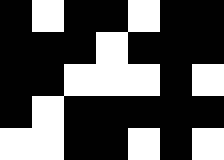[["black", "white", "black", "black", "white", "black", "black"], ["black", "black", "black", "white", "black", "black", "black"], ["black", "black", "white", "white", "white", "black", "white"], ["black", "white", "black", "black", "black", "black", "black"], ["white", "white", "black", "black", "white", "black", "white"]]